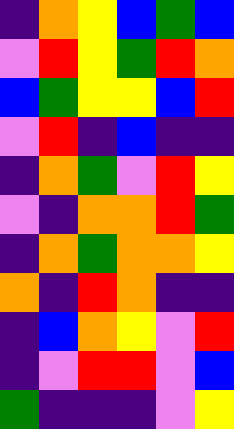[["indigo", "orange", "yellow", "blue", "green", "blue"], ["violet", "red", "yellow", "green", "red", "orange"], ["blue", "green", "yellow", "yellow", "blue", "red"], ["violet", "red", "indigo", "blue", "indigo", "indigo"], ["indigo", "orange", "green", "violet", "red", "yellow"], ["violet", "indigo", "orange", "orange", "red", "green"], ["indigo", "orange", "green", "orange", "orange", "yellow"], ["orange", "indigo", "red", "orange", "indigo", "indigo"], ["indigo", "blue", "orange", "yellow", "violet", "red"], ["indigo", "violet", "red", "red", "violet", "blue"], ["green", "indigo", "indigo", "indigo", "violet", "yellow"]]